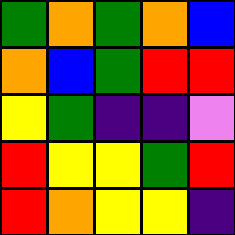[["green", "orange", "green", "orange", "blue"], ["orange", "blue", "green", "red", "red"], ["yellow", "green", "indigo", "indigo", "violet"], ["red", "yellow", "yellow", "green", "red"], ["red", "orange", "yellow", "yellow", "indigo"]]